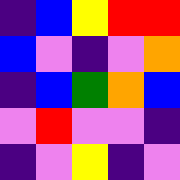[["indigo", "blue", "yellow", "red", "red"], ["blue", "violet", "indigo", "violet", "orange"], ["indigo", "blue", "green", "orange", "blue"], ["violet", "red", "violet", "violet", "indigo"], ["indigo", "violet", "yellow", "indigo", "violet"]]